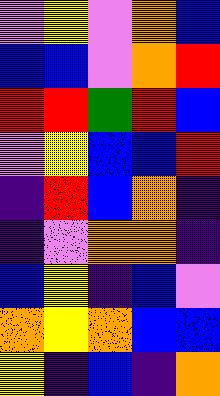[["violet", "yellow", "violet", "orange", "blue"], ["blue", "blue", "violet", "orange", "red"], ["red", "red", "green", "red", "blue"], ["violet", "yellow", "blue", "blue", "red"], ["indigo", "red", "blue", "orange", "indigo"], ["indigo", "violet", "orange", "orange", "indigo"], ["blue", "yellow", "indigo", "blue", "violet"], ["orange", "yellow", "orange", "blue", "blue"], ["yellow", "indigo", "blue", "indigo", "orange"]]